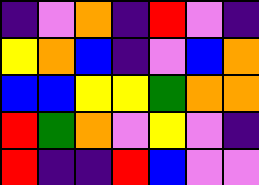[["indigo", "violet", "orange", "indigo", "red", "violet", "indigo"], ["yellow", "orange", "blue", "indigo", "violet", "blue", "orange"], ["blue", "blue", "yellow", "yellow", "green", "orange", "orange"], ["red", "green", "orange", "violet", "yellow", "violet", "indigo"], ["red", "indigo", "indigo", "red", "blue", "violet", "violet"]]